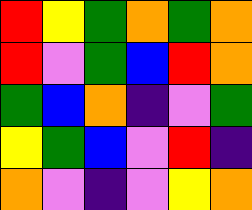[["red", "yellow", "green", "orange", "green", "orange"], ["red", "violet", "green", "blue", "red", "orange"], ["green", "blue", "orange", "indigo", "violet", "green"], ["yellow", "green", "blue", "violet", "red", "indigo"], ["orange", "violet", "indigo", "violet", "yellow", "orange"]]